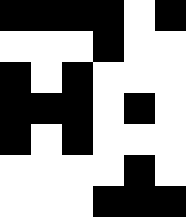[["black", "black", "black", "black", "white", "black"], ["white", "white", "white", "black", "white", "white"], ["black", "white", "black", "white", "white", "white"], ["black", "black", "black", "white", "black", "white"], ["black", "white", "black", "white", "white", "white"], ["white", "white", "white", "white", "black", "white"], ["white", "white", "white", "black", "black", "black"]]